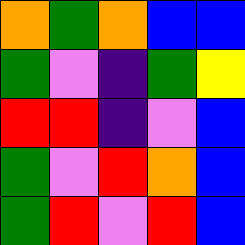[["orange", "green", "orange", "blue", "blue"], ["green", "violet", "indigo", "green", "yellow"], ["red", "red", "indigo", "violet", "blue"], ["green", "violet", "red", "orange", "blue"], ["green", "red", "violet", "red", "blue"]]